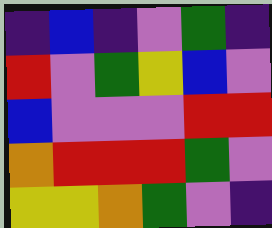[["indigo", "blue", "indigo", "violet", "green", "indigo"], ["red", "violet", "green", "yellow", "blue", "violet"], ["blue", "violet", "violet", "violet", "red", "red"], ["orange", "red", "red", "red", "green", "violet"], ["yellow", "yellow", "orange", "green", "violet", "indigo"]]